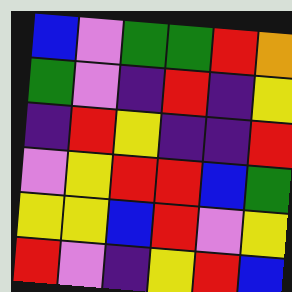[["blue", "violet", "green", "green", "red", "orange"], ["green", "violet", "indigo", "red", "indigo", "yellow"], ["indigo", "red", "yellow", "indigo", "indigo", "red"], ["violet", "yellow", "red", "red", "blue", "green"], ["yellow", "yellow", "blue", "red", "violet", "yellow"], ["red", "violet", "indigo", "yellow", "red", "blue"]]